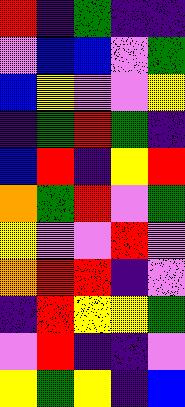[["red", "indigo", "green", "indigo", "indigo"], ["violet", "blue", "blue", "violet", "green"], ["blue", "yellow", "violet", "violet", "yellow"], ["indigo", "green", "red", "green", "indigo"], ["blue", "red", "indigo", "yellow", "red"], ["orange", "green", "red", "violet", "green"], ["yellow", "violet", "violet", "red", "violet"], ["orange", "red", "red", "indigo", "violet"], ["indigo", "red", "yellow", "yellow", "green"], ["violet", "red", "indigo", "indigo", "violet"], ["yellow", "green", "yellow", "indigo", "blue"]]